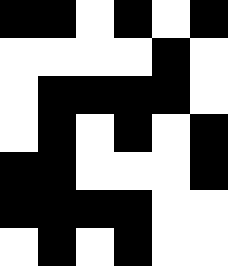[["black", "black", "white", "black", "white", "black"], ["white", "white", "white", "white", "black", "white"], ["white", "black", "black", "black", "black", "white"], ["white", "black", "white", "black", "white", "black"], ["black", "black", "white", "white", "white", "black"], ["black", "black", "black", "black", "white", "white"], ["white", "black", "white", "black", "white", "white"]]